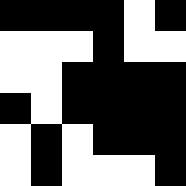[["black", "black", "black", "black", "white", "black"], ["white", "white", "white", "black", "white", "white"], ["white", "white", "black", "black", "black", "black"], ["black", "white", "black", "black", "black", "black"], ["white", "black", "white", "black", "black", "black"], ["white", "black", "white", "white", "white", "black"]]